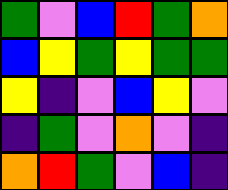[["green", "violet", "blue", "red", "green", "orange"], ["blue", "yellow", "green", "yellow", "green", "green"], ["yellow", "indigo", "violet", "blue", "yellow", "violet"], ["indigo", "green", "violet", "orange", "violet", "indigo"], ["orange", "red", "green", "violet", "blue", "indigo"]]